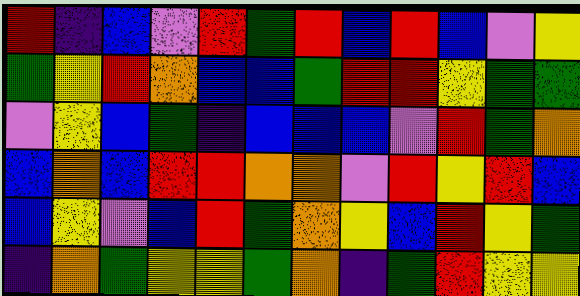[["red", "indigo", "blue", "violet", "red", "green", "red", "blue", "red", "blue", "violet", "yellow"], ["green", "yellow", "red", "orange", "blue", "blue", "green", "red", "red", "yellow", "green", "green"], ["violet", "yellow", "blue", "green", "indigo", "blue", "blue", "blue", "violet", "red", "green", "orange"], ["blue", "orange", "blue", "red", "red", "orange", "orange", "violet", "red", "yellow", "red", "blue"], ["blue", "yellow", "violet", "blue", "red", "green", "orange", "yellow", "blue", "red", "yellow", "green"], ["indigo", "orange", "green", "yellow", "yellow", "green", "orange", "indigo", "green", "red", "yellow", "yellow"]]